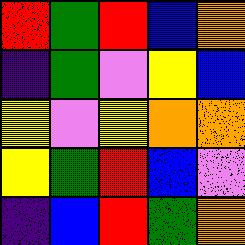[["red", "green", "red", "blue", "orange"], ["indigo", "green", "violet", "yellow", "blue"], ["yellow", "violet", "yellow", "orange", "orange"], ["yellow", "green", "red", "blue", "violet"], ["indigo", "blue", "red", "green", "orange"]]